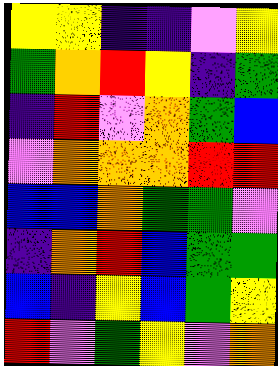[["yellow", "yellow", "indigo", "indigo", "violet", "yellow"], ["green", "orange", "red", "yellow", "indigo", "green"], ["indigo", "red", "violet", "orange", "green", "blue"], ["violet", "orange", "orange", "orange", "red", "red"], ["blue", "blue", "orange", "green", "green", "violet"], ["indigo", "orange", "red", "blue", "green", "green"], ["blue", "indigo", "yellow", "blue", "green", "yellow"], ["red", "violet", "green", "yellow", "violet", "orange"]]